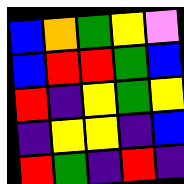[["blue", "orange", "green", "yellow", "violet"], ["blue", "red", "red", "green", "blue"], ["red", "indigo", "yellow", "green", "yellow"], ["indigo", "yellow", "yellow", "indigo", "blue"], ["red", "green", "indigo", "red", "indigo"]]